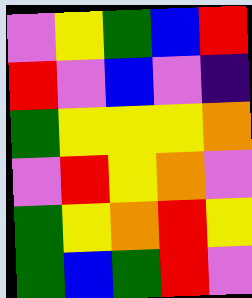[["violet", "yellow", "green", "blue", "red"], ["red", "violet", "blue", "violet", "indigo"], ["green", "yellow", "yellow", "yellow", "orange"], ["violet", "red", "yellow", "orange", "violet"], ["green", "yellow", "orange", "red", "yellow"], ["green", "blue", "green", "red", "violet"]]